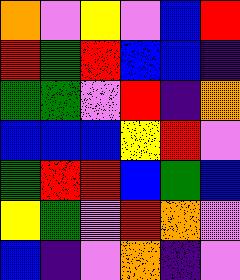[["orange", "violet", "yellow", "violet", "blue", "red"], ["red", "green", "red", "blue", "blue", "indigo"], ["green", "green", "violet", "red", "indigo", "orange"], ["blue", "blue", "blue", "yellow", "red", "violet"], ["green", "red", "red", "blue", "green", "blue"], ["yellow", "green", "violet", "red", "orange", "violet"], ["blue", "indigo", "violet", "orange", "indigo", "violet"]]